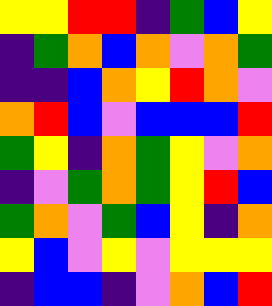[["yellow", "yellow", "red", "red", "indigo", "green", "blue", "yellow"], ["indigo", "green", "orange", "blue", "orange", "violet", "orange", "green"], ["indigo", "indigo", "blue", "orange", "yellow", "red", "orange", "violet"], ["orange", "red", "blue", "violet", "blue", "blue", "blue", "red"], ["green", "yellow", "indigo", "orange", "green", "yellow", "violet", "orange"], ["indigo", "violet", "green", "orange", "green", "yellow", "red", "blue"], ["green", "orange", "violet", "green", "blue", "yellow", "indigo", "orange"], ["yellow", "blue", "violet", "yellow", "violet", "yellow", "yellow", "yellow"], ["indigo", "blue", "blue", "indigo", "violet", "orange", "blue", "red"]]